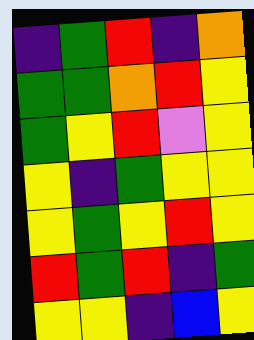[["indigo", "green", "red", "indigo", "orange"], ["green", "green", "orange", "red", "yellow"], ["green", "yellow", "red", "violet", "yellow"], ["yellow", "indigo", "green", "yellow", "yellow"], ["yellow", "green", "yellow", "red", "yellow"], ["red", "green", "red", "indigo", "green"], ["yellow", "yellow", "indigo", "blue", "yellow"]]